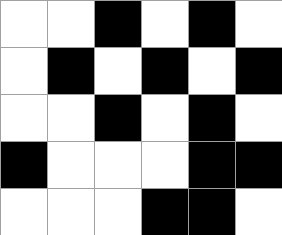[["white", "white", "black", "white", "black", "white"], ["white", "black", "white", "black", "white", "black"], ["white", "white", "black", "white", "black", "white"], ["black", "white", "white", "white", "black", "black"], ["white", "white", "white", "black", "black", "white"]]